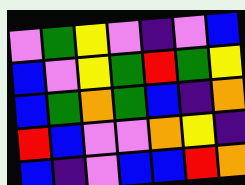[["violet", "green", "yellow", "violet", "indigo", "violet", "blue"], ["blue", "violet", "yellow", "green", "red", "green", "yellow"], ["blue", "green", "orange", "green", "blue", "indigo", "orange"], ["red", "blue", "violet", "violet", "orange", "yellow", "indigo"], ["blue", "indigo", "violet", "blue", "blue", "red", "orange"]]